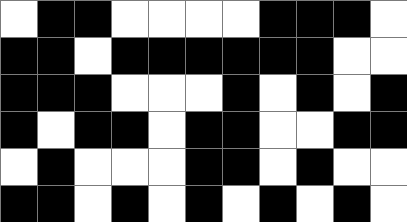[["white", "black", "black", "white", "white", "white", "white", "black", "black", "black", "white"], ["black", "black", "white", "black", "black", "black", "black", "black", "black", "white", "white"], ["black", "black", "black", "white", "white", "white", "black", "white", "black", "white", "black"], ["black", "white", "black", "black", "white", "black", "black", "white", "white", "black", "black"], ["white", "black", "white", "white", "white", "black", "black", "white", "black", "white", "white"], ["black", "black", "white", "black", "white", "black", "white", "black", "white", "black", "white"]]